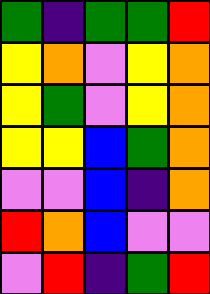[["green", "indigo", "green", "green", "red"], ["yellow", "orange", "violet", "yellow", "orange"], ["yellow", "green", "violet", "yellow", "orange"], ["yellow", "yellow", "blue", "green", "orange"], ["violet", "violet", "blue", "indigo", "orange"], ["red", "orange", "blue", "violet", "violet"], ["violet", "red", "indigo", "green", "red"]]